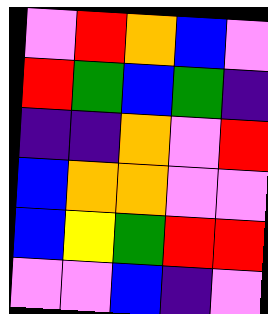[["violet", "red", "orange", "blue", "violet"], ["red", "green", "blue", "green", "indigo"], ["indigo", "indigo", "orange", "violet", "red"], ["blue", "orange", "orange", "violet", "violet"], ["blue", "yellow", "green", "red", "red"], ["violet", "violet", "blue", "indigo", "violet"]]